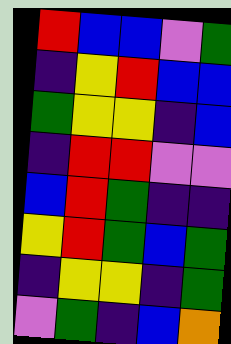[["red", "blue", "blue", "violet", "green"], ["indigo", "yellow", "red", "blue", "blue"], ["green", "yellow", "yellow", "indigo", "blue"], ["indigo", "red", "red", "violet", "violet"], ["blue", "red", "green", "indigo", "indigo"], ["yellow", "red", "green", "blue", "green"], ["indigo", "yellow", "yellow", "indigo", "green"], ["violet", "green", "indigo", "blue", "orange"]]